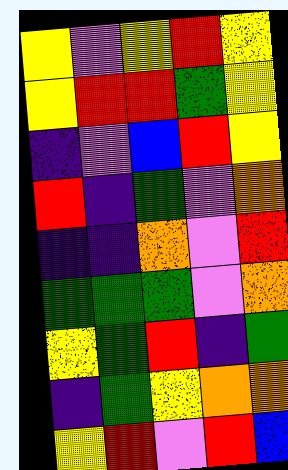[["yellow", "violet", "yellow", "red", "yellow"], ["yellow", "red", "red", "green", "yellow"], ["indigo", "violet", "blue", "red", "yellow"], ["red", "indigo", "green", "violet", "orange"], ["indigo", "indigo", "orange", "violet", "red"], ["green", "green", "green", "violet", "orange"], ["yellow", "green", "red", "indigo", "green"], ["indigo", "green", "yellow", "orange", "orange"], ["yellow", "red", "violet", "red", "blue"]]